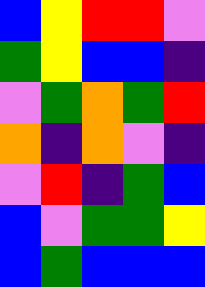[["blue", "yellow", "red", "red", "violet"], ["green", "yellow", "blue", "blue", "indigo"], ["violet", "green", "orange", "green", "red"], ["orange", "indigo", "orange", "violet", "indigo"], ["violet", "red", "indigo", "green", "blue"], ["blue", "violet", "green", "green", "yellow"], ["blue", "green", "blue", "blue", "blue"]]